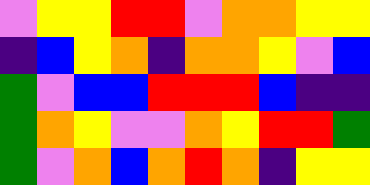[["violet", "yellow", "yellow", "red", "red", "violet", "orange", "orange", "yellow", "yellow"], ["indigo", "blue", "yellow", "orange", "indigo", "orange", "orange", "yellow", "violet", "blue"], ["green", "violet", "blue", "blue", "red", "red", "red", "blue", "indigo", "indigo"], ["green", "orange", "yellow", "violet", "violet", "orange", "yellow", "red", "red", "green"], ["green", "violet", "orange", "blue", "orange", "red", "orange", "indigo", "yellow", "yellow"]]